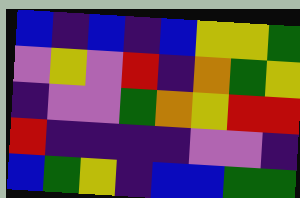[["blue", "indigo", "blue", "indigo", "blue", "yellow", "yellow", "green"], ["violet", "yellow", "violet", "red", "indigo", "orange", "green", "yellow"], ["indigo", "violet", "violet", "green", "orange", "yellow", "red", "red"], ["red", "indigo", "indigo", "indigo", "indigo", "violet", "violet", "indigo"], ["blue", "green", "yellow", "indigo", "blue", "blue", "green", "green"]]